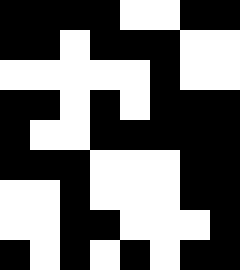[["black", "black", "black", "black", "white", "white", "black", "black"], ["black", "black", "white", "black", "black", "black", "white", "white"], ["white", "white", "white", "white", "white", "black", "white", "white"], ["black", "black", "white", "black", "white", "black", "black", "black"], ["black", "white", "white", "black", "black", "black", "black", "black"], ["black", "black", "black", "white", "white", "white", "black", "black"], ["white", "white", "black", "white", "white", "white", "black", "black"], ["white", "white", "black", "black", "white", "white", "white", "black"], ["black", "white", "black", "white", "black", "white", "black", "black"]]